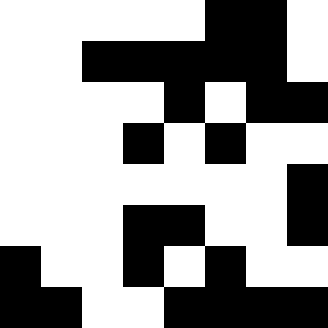[["white", "white", "white", "white", "white", "black", "black", "white"], ["white", "white", "black", "black", "black", "black", "black", "white"], ["white", "white", "white", "white", "black", "white", "black", "black"], ["white", "white", "white", "black", "white", "black", "white", "white"], ["white", "white", "white", "white", "white", "white", "white", "black"], ["white", "white", "white", "black", "black", "white", "white", "black"], ["black", "white", "white", "black", "white", "black", "white", "white"], ["black", "black", "white", "white", "black", "black", "black", "black"]]